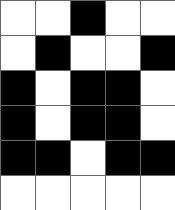[["white", "white", "black", "white", "white"], ["white", "black", "white", "white", "black"], ["black", "white", "black", "black", "white"], ["black", "white", "black", "black", "white"], ["black", "black", "white", "black", "black"], ["white", "white", "white", "white", "white"]]